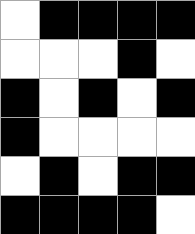[["white", "black", "black", "black", "black"], ["white", "white", "white", "black", "white"], ["black", "white", "black", "white", "black"], ["black", "white", "white", "white", "white"], ["white", "black", "white", "black", "black"], ["black", "black", "black", "black", "white"]]